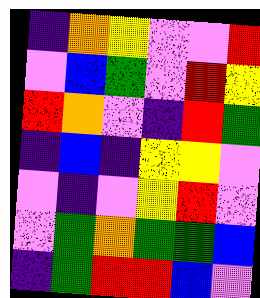[["indigo", "orange", "yellow", "violet", "violet", "red"], ["violet", "blue", "green", "violet", "red", "yellow"], ["red", "orange", "violet", "indigo", "red", "green"], ["indigo", "blue", "indigo", "yellow", "yellow", "violet"], ["violet", "indigo", "violet", "yellow", "red", "violet"], ["violet", "green", "orange", "green", "green", "blue"], ["indigo", "green", "red", "red", "blue", "violet"]]